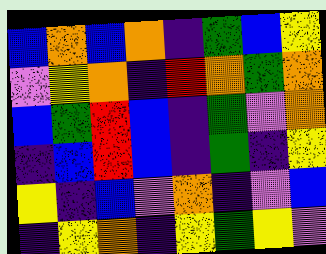[["blue", "orange", "blue", "orange", "indigo", "green", "blue", "yellow"], ["violet", "yellow", "orange", "indigo", "red", "orange", "green", "orange"], ["blue", "green", "red", "blue", "indigo", "green", "violet", "orange"], ["indigo", "blue", "red", "blue", "indigo", "green", "indigo", "yellow"], ["yellow", "indigo", "blue", "violet", "orange", "indigo", "violet", "blue"], ["indigo", "yellow", "orange", "indigo", "yellow", "green", "yellow", "violet"]]